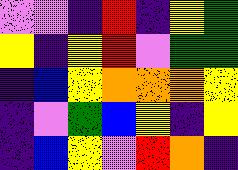[["violet", "violet", "indigo", "red", "indigo", "yellow", "green"], ["yellow", "indigo", "yellow", "red", "violet", "green", "green"], ["indigo", "blue", "yellow", "orange", "orange", "orange", "yellow"], ["indigo", "violet", "green", "blue", "yellow", "indigo", "yellow"], ["indigo", "blue", "yellow", "violet", "red", "orange", "indigo"]]